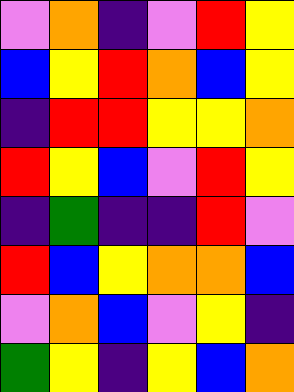[["violet", "orange", "indigo", "violet", "red", "yellow"], ["blue", "yellow", "red", "orange", "blue", "yellow"], ["indigo", "red", "red", "yellow", "yellow", "orange"], ["red", "yellow", "blue", "violet", "red", "yellow"], ["indigo", "green", "indigo", "indigo", "red", "violet"], ["red", "blue", "yellow", "orange", "orange", "blue"], ["violet", "orange", "blue", "violet", "yellow", "indigo"], ["green", "yellow", "indigo", "yellow", "blue", "orange"]]